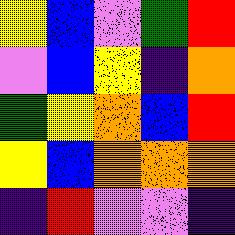[["yellow", "blue", "violet", "green", "red"], ["violet", "blue", "yellow", "indigo", "orange"], ["green", "yellow", "orange", "blue", "red"], ["yellow", "blue", "orange", "orange", "orange"], ["indigo", "red", "violet", "violet", "indigo"]]